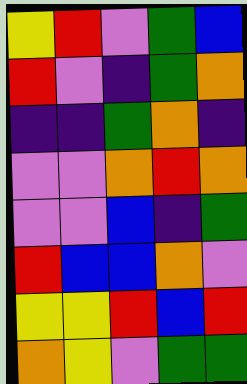[["yellow", "red", "violet", "green", "blue"], ["red", "violet", "indigo", "green", "orange"], ["indigo", "indigo", "green", "orange", "indigo"], ["violet", "violet", "orange", "red", "orange"], ["violet", "violet", "blue", "indigo", "green"], ["red", "blue", "blue", "orange", "violet"], ["yellow", "yellow", "red", "blue", "red"], ["orange", "yellow", "violet", "green", "green"]]